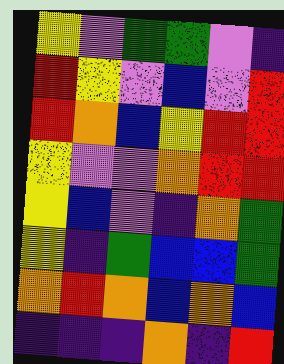[["yellow", "violet", "green", "green", "violet", "indigo"], ["red", "yellow", "violet", "blue", "violet", "red"], ["red", "orange", "blue", "yellow", "red", "red"], ["yellow", "violet", "violet", "orange", "red", "red"], ["yellow", "blue", "violet", "indigo", "orange", "green"], ["yellow", "indigo", "green", "blue", "blue", "green"], ["orange", "red", "orange", "blue", "orange", "blue"], ["indigo", "indigo", "indigo", "orange", "indigo", "red"]]